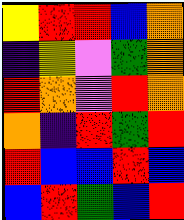[["yellow", "red", "red", "blue", "orange"], ["indigo", "yellow", "violet", "green", "orange"], ["red", "orange", "violet", "red", "orange"], ["orange", "indigo", "red", "green", "red"], ["red", "blue", "blue", "red", "blue"], ["blue", "red", "green", "blue", "red"]]